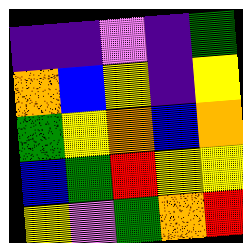[["indigo", "indigo", "violet", "indigo", "green"], ["orange", "blue", "yellow", "indigo", "yellow"], ["green", "yellow", "orange", "blue", "orange"], ["blue", "green", "red", "yellow", "yellow"], ["yellow", "violet", "green", "orange", "red"]]